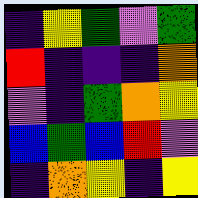[["indigo", "yellow", "green", "violet", "green"], ["red", "indigo", "indigo", "indigo", "orange"], ["violet", "indigo", "green", "orange", "yellow"], ["blue", "green", "blue", "red", "violet"], ["indigo", "orange", "yellow", "indigo", "yellow"]]